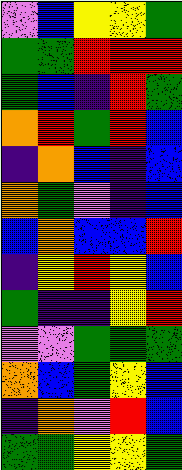[["violet", "blue", "yellow", "yellow", "green"], ["green", "green", "red", "red", "red"], ["green", "blue", "indigo", "red", "green"], ["orange", "red", "green", "red", "blue"], ["indigo", "orange", "blue", "indigo", "blue"], ["orange", "green", "violet", "indigo", "blue"], ["blue", "orange", "blue", "blue", "red"], ["indigo", "yellow", "red", "yellow", "blue"], ["green", "indigo", "indigo", "yellow", "red"], ["violet", "violet", "green", "green", "green"], ["orange", "blue", "green", "yellow", "blue"], ["indigo", "orange", "violet", "red", "blue"], ["green", "green", "yellow", "yellow", "green"]]